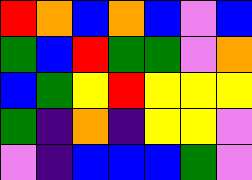[["red", "orange", "blue", "orange", "blue", "violet", "blue"], ["green", "blue", "red", "green", "green", "violet", "orange"], ["blue", "green", "yellow", "red", "yellow", "yellow", "yellow"], ["green", "indigo", "orange", "indigo", "yellow", "yellow", "violet"], ["violet", "indigo", "blue", "blue", "blue", "green", "violet"]]